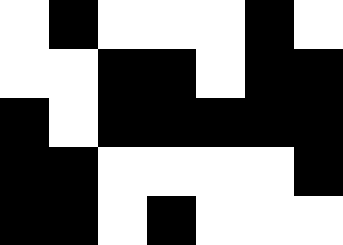[["white", "black", "white", "white", "white", "black", "white"], ["white", "white", "black", "black", "white", "black", "black"], ["black", "white", "black", "black", "black", "black", "black"], ["black", "black", "white", "white", "white", "white", "black"], ["black", "black", "white", "black", "white", "white", "white"]]